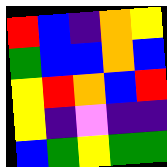[["red", "blue", "indigo", "orange", "yellow"], ["green", "blue", "blue", "orange", "blue"], ["yellow", "red", "orange", "blue", "red"], ["yellow", "indigo", "violet", "indigo", "indigo"], ["blue", "green", "yellow", "green", "green"]]